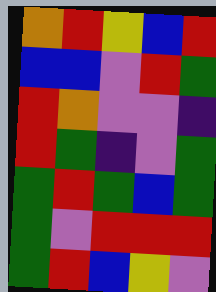[["orange", "red", "yellow", "blue", "red"], ["blue", "blue", "violet", "red", "green"], ["red", "orange", "violet", "violet", "indigo"], ["red", "green", "indigo", "violet", "green"], ["green", "red", "green", "blue", "green"], ["green", "violet", "red", "red", "red"], ["green", "red", "blue", "yellow", "violet"]]